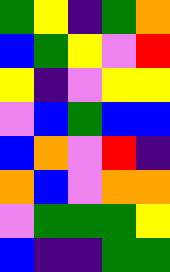[["green", "yellow", "indigo", "green", "orange"], ["blue", "green", "yellow", "violet", "red"], ["yellow", "indigo", "violet", "yellow", "yellow"], ["violet", "blue", "green", "blue", "blue"], ["blue", "orange", "violet", "red", "indigo"], ["orange", "blue", "violet", "orange", "orange"], ["violet", "green", "green", "green", "yellow"], ["blue", "indigo", "indigo", "green", "green"]]